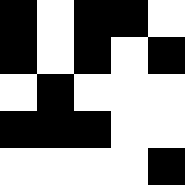[["black", "white", "black", "black", "white"], ["black", "white", "black", "white", "black"], ["white", "black", "white", "white", "white"], ["black", "black", "black", "white", "white"], ["white", "white", "white", "white", "black"]]